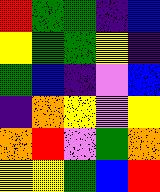[["red", "green", "green", "indigo", "blue"], ["yellow", "green", "green", "yellow", "indigo"], ["green", "blue", "indigo", "violet", "blue"], ["indigo", "orange", "yellow", "violet", "yellow"], ["orange", "red", "violet", "green", "orange"], ["yellow", "yellow", "green", "blue", "red"]]